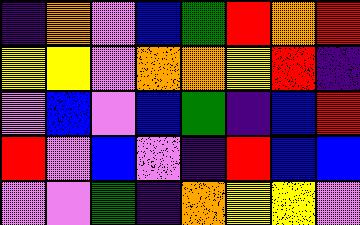[["indigo", "orange", "violet", "blue", "green", "red", "orange", "red"], ["yellow", "yellow", "violet", "orange", "orange", "yellow", "red", "indigo"], ["violet", "blue", "violet", "blue", "green", "indigo", "blue", "red"], ["red", "violet", "blue", "violet", "indigo", "red", "blue", "blue"], ["violet", "violet", "green", "indigo", "orange", "yellow", "yellow", "violet"]]